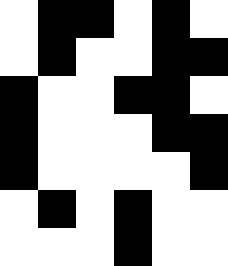[["white", "black", "black", "white", "black", "white"], ["white", "black", "white", "white", "black", "black"], ["black", "white", "white", "black", "black", "white"], ["black", "white", "white", "white", "black", "black"], ["black", "white", "white", "white", "white", "black"], ["white", "black", "white", "black", "white", "white"], ["white", "white", "white", "black", "white", "white"]]